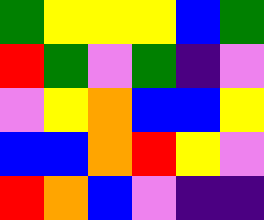[["green", "yellow", "yellow", "yellow", "blue", "green"], ["red", "green", "violet", "green", "indigo", "violet"], ["violet", "yellow", "orange", "blue", "blue", "yellow"], ["blue", "blue", "orange", "red", "yellow", "violet"], ["red", "orange", "blue", "violet", "indigo", "indigo"]]